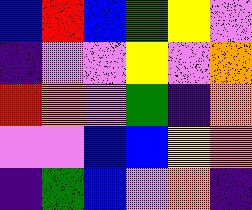[["blue", "red", "blue", "green", "yellow", "violet"], ["indigo", "violet", "violet", "yellow", "violet", "orange"], ["red", "orange", "violet", "green", "indigo", "orange"], ["violet", "violet", "blue", "blue", "yellow", "orange"], ["indigo", "green", "blue", "violet", "orange", "indigo"]]